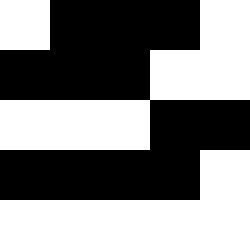[["white", "black", "black", "black", "white"], ["black", "black", "black", "white", "white"], ["white", "white", "white", "black", "black"], ["black", "black", "black", "black", "white"], ["white", "white", "white", "white", "white"]]